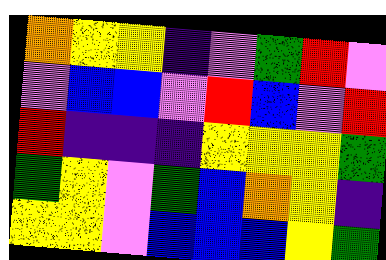[["orange", "yellow", "yellow", "indigo", "violet", "green", "red", "violet"], ["violet", "blue", "blue", "violet", "red", "blue", "violet", "red"], ["red", "indigo", "indigo", "indigo", "yellow", "yellow", "yellow", "green"], ["green", "yellow", "violet", "green", "blue", "orange", "yellow", "indigo"], ["yellow", "yellow", "violet", "blue", "blue", "blue", "yellow", "green"]]